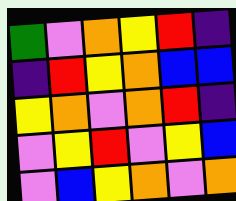[["green", "violet", "orange", "yellow", "red", "indigo"], ["indigo", "red", "yellow", "orange", "blue", "blue"], ["yellow", "orange", "violet", "orange", "red", "indigo"], ["violet", "yellow", "red", "violet", "yellow", "blue"], ["violet", "blue", "yellow", "orange", "violet", "orange"]]